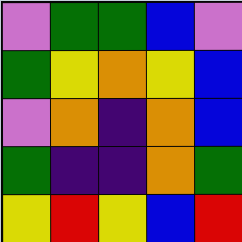[["violet", "green", "green", "blue", "violet"], ["green", "yellow", "orange", "yellow", "blue"], ["violet", "orange", "indigo", "orange", "blue"], ["green", "indigo", "indigo", "orange", "green"], ["yellow", "red", "yellow", "blue", "red"]]